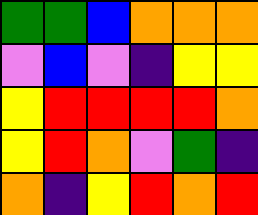[["green", "green", "blue", "orange", "orange", "orange"], ["violet", "blue", "violet", "indigo", "yellow", "yellow"], ["yellow", "red", "red", "red", "red", "orange"], ["yellow", "red", "orange", "violet", "green", "indigo"], ["orange", "indigo", "yellow", "red", "orange", "red"]]